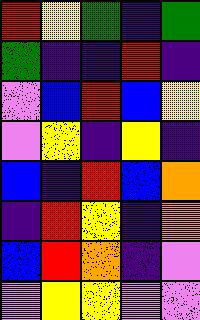[["red", "yellow", "green", "indigo", "green"], ["green", "indigo", "indigo", "red", "indigo"], ["violet", "blue", "red", "blue", "yellow"], ["violet", "yellow", "indigo", "yellow", "indigo"], ["blue", "indigo", "red", "blue", "orange"], ["indigo", "red", "yellow", "indigo", "orange"], ["blue", "red", "orange", "indigo", "violet"], ["violet", "yellow", "yellow", "violet", "violet"]]